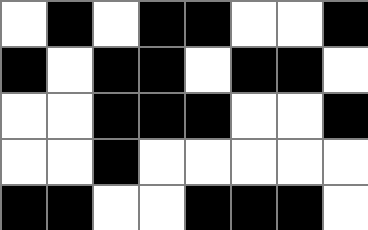[["white", "black", "white", "black", "black", "white", "white", "black"], ["black", "white", "black", "black", "white", "black", "black", "white"], ["white", "white", "black", "black", "black", "white", "white", "black"], ["white", "white", "black", "white", "white", "white", "white", "white"], ["black", "black", "white", "white", "black", "black", "black", "white"]]